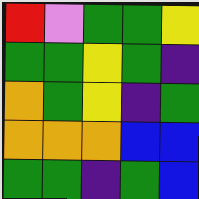[["red", "violet", "green", "green", "yellow"], ["green", "green", "yellow", "green", "indigo"], ["orange", "green", "yellow", "indigo", "green"], ["orange", "orange", "orange", "blue", "blue"], ["green", "green", "indigo", "green", "blue"]]